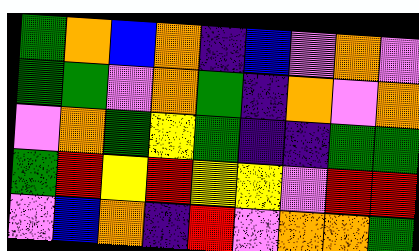[["green", "orange", "blue", "orange", "indigo", "blue", "violet", "orange", "violet"], ["green", "green", "violet", "orange", "green", "indigo", "orange", "violet", "orange"], ["violet", "orange", "green", "yellow", "green", "indigo", "indigo", "green", "green"], ["green", "red", "yellow", "red", "yellow", "yellow", "violet", "red", "red"], ["violet", "blue", "orange", "indigo", "red", "violet", "orange", "orange", "green"]]